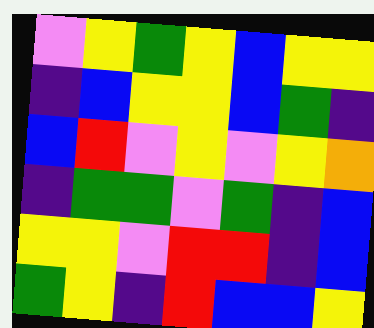[["violet", "yellow", "green", "yellow", "blue", "yellow", "yellow"], ["indigo", "blue", "yellow", "yellow", "blue", "green", "indigo"], ["blue", "red", "violet", "yellow", "violet", "yellow", "orange"], ["indigo", "green", "green", "violet", "green", "indigo", "blue"], ["yellow", "yellow", "violet", "red", "red", "indigo", "blue"], ["green", "yellow", "indigo", "red", "blue", "blue", "yellow"]]